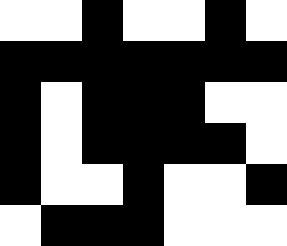[["white", "white", "black", "white", "white", "black", "white"], ["black", "black", "black", "black", "black", "black", "black"], ["black", "white", "black", "black", "black", "white", "white"], ["black", "white", "black", "black", "black", "black", "white"], ["black", "white", "white", "black", "white", "white", "black"], ["white", "black", "black", "black", "white", "white", "white"]]